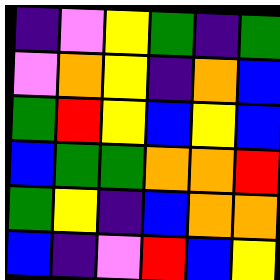[["indigo", "violet", "yellow", "green", "indigo", "green"], ["violet", "orange", "yellow", "indigo", "orange", "blue"], ["green", "red", "yellow", "blue", "yellow", "blue"], ["blue", "green", "green", "orange", "orange", "red"], ["green", "yellow", "indigo", "blue", "orange", "orange"], ["blue", "indigo", "violet", "red", "blue", "yellow"]]